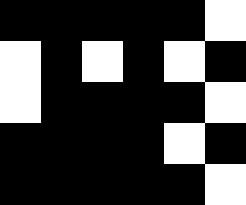[["black", "black", "black", "black", "black", "white"], ["white", "black", "white", "black", "white", "black"], ["white", "black", "black", "black", "black", "white"], ["black", "black", "black", "black", "white", "black"], ["black", "black", "black", "black", "black", "white"]]